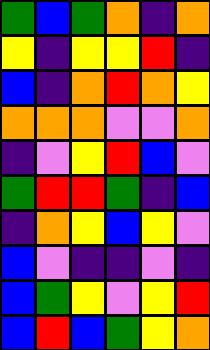[["green", "blue", "green", "orange", "indigo", "orange"], ["yellow", "indigo", "yellow", "yellow", "red", "indigo"], ["blue", "indigo", "orange", "red", "orange", "yellow"], ["orange", "orange", "orange", "violet", "violet", "orange"], ["indigo", "violet", "yellow", "red", "blue", "violet"], ["green", "red", "red", "green", "indigo", "blue"], ["indigo", "orange", "yellow", "blue", "yellow", "violet"], ["blue", "violet", "indigo", "indigo", "violet", "indigo"], ["blue", "green", "yellow", "violet", "yellow", "red"], ["blue", "red", "blue", "green", "yellow", "orange"]]